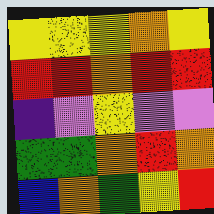[["yellow", "yellow", "yellow", "orange", "yellow"], ["red", "red", "orange", "red", "red"], ["indigo", "violet", "yellow", "violet", "violet"], ["green", "green", "orange", "red", "orange"], ["blue", "orange", "green", "yellow", "red"]]